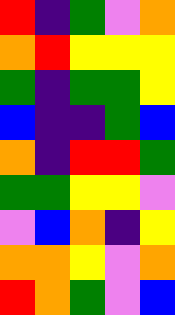[["red", "indigo", "green", "violet", "orange"], ["orange", "red", "yellow", "yellow", "yellow"], ["green", "indigo", "green", "green", "yellow"], ["blue", "indigo", "indigo", "green", "blue"], ["orange", "indigo", "red", "red", "green"], ["green", "green", "yellow", "yellow", "violet"], ["violet", "blue", "orange", "indigo", "yellow"], ["orange", "orange", "yellow", "violet", "orange"], ["red", "orange", "green", "violet", "blue"]]